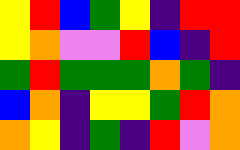[["yellow", "red", "blue", "green", "yellow", "indigo", "red", "red"], ["yellow", "orange", "violet", "violet", "red", "blue", "indigo", "red"], ["green", "red", "green", "green", "green", "orange", "green", "indigo"], ["blue", "orange", "indigo", "yellow", "yellow", "green", "red", "orange"], ["orange", "yellow", "indigo", "green", "indigo", "red", "violet", "orange"]]